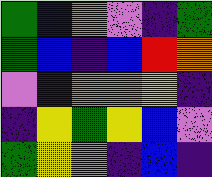[["green", "blue", "orange", "violet", "indigo", "green"], ["green", "blue", "indigo", "blue", "red", "orange"], ["violet", "indigo", "orange", "orange", "yellow", "indigo"], ["indigo", "yellow", "green", "yellow", "blue", "violet"], ["green", "yellow", "violet", "indigo", "blue", "indigo"]]